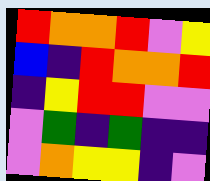[["red", "orange", "orange", "red", "violet", "yellow"], ["blue", "indigo", "red", "orange", "orange", "red"], ["indigo", "yellow", "red", "red", "violet", "violet"], ["violet", "green", "indigo", "green", "indigo", "indigo"], ["violet", "orange", "yellow", "yellow", "indigo", "violet"]]